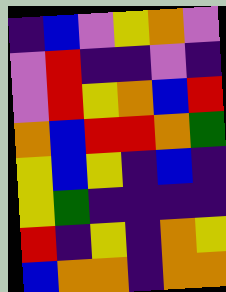[["indigo", "blue", "violet", "yellow", "orange", "violet"], ["violet", "red", "indigo", "indigo", "violet", "indigo"], ["violet", "red", "yellow", "orange", "blue", "red"], ["orange", "blue", "red", "red", "orange", "green"], ["yellow", "blue", "yellow", "indigo", "blue", "indigo"], ["yellow", "green", "indigo", "indigo", "indigo", "indigo"], ["red", "indigo", "yellow", "indigo", "orange", "yellow"], ["blue", "orange", "orange", "indigo", "orange", "orange"]]